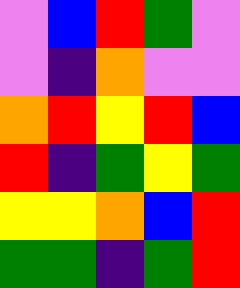[["violet", "blue", "red", "green", "violet"], ["violet", "indigo", "orange", "violet", "violet"], ["orange", "red", "yellow", "red", "blue"], ["red", "indigo", "green", "yellow", "green"], ["yellow", "yellow", "orange", "blue", "red"], ["green", "green", "indigo", "green", "red"]]